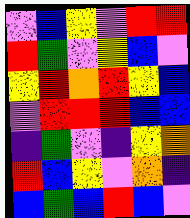[["violet", "blue", "yellow", "violet", "red", "red"], ["red", "green", "violet", "yellow", "blue", "violet"], ["yellow", "red", "orange", "red", "yellow", "blue"], ["violet", "red", "red", "red", "blue", "blue"], ["indigo", "green", "violet", "indigo", "yellow", "orange"], ["red", "blue", "yellow", "violet", "orange", "indigo"], ["blue", "green", "blue", "red", "blue", "violet"]]